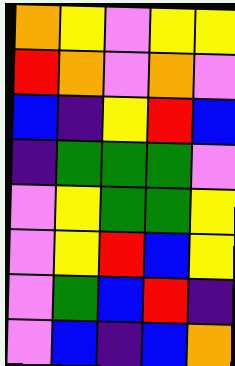[["orange", "yellow", "violet", "yellow", "yellow"], ["red", "orange", "violet", "orange", "violet"], ["blue", "indigo", "yellow", "red", "blue"], ["indigo", "green", "green", "green", "violet"], ["violet", "yellow", "green", "green", "yellow"], ["violet", "yellow", "red", "blue", "yellow"], ["violet", "green", "blue", "red", "indigo"], ["violet", "blue", "indigo", "blue", "orange"]]